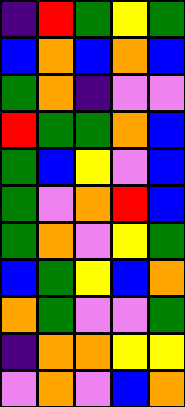[["indigo", "red", "green", "yellow", "green"], ["blue", "orange", "blue", "orange", "blue"], ["green", "orange", "indigo", "violet", "violet"], ["red", "green", "green", "orange", "blue"], ["green", "blue", "yellow", "violet", "blue"], ["green", "violet", "orange", "red", "blue"], ["green", "orange", "violet", "yellow", "green"], ["blue", "green", "yellow", "blue", "orange"], ["orange", "green", "violet", "violet", "green"], ["indigo", "orange", "orange", "yellow", "yellow"], ["violet", "orange", "violet", "blue", "orange"]]